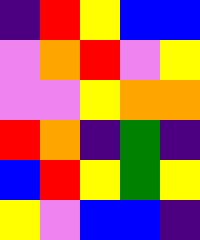[["indigo", "red", "yellow", "blue", "blue"], ["violet", "orange", "red", "violet", "yellow"], ["violet", "violet", "yellow", "orange", "orange"], ["red", "orange", "indigo", "green", "indigo"], ["blue", "red", "yellow", "green", "yellow"], ["yellow", "violet", "blue", "blue", "indigo"]]